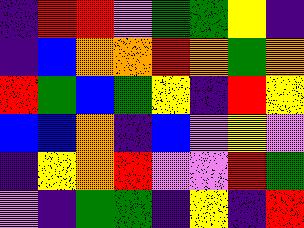[["indigo", "red", "red", "violet", "green", "green", "yellow", "indigo"], ["indigo", "blue", "orange", "orange", "red", "orange", "green", "orange"], ["red", "green", "blue", "green", "yellow", "indigo", "red", "yellow"], ["blue", "blue", "orange", "indigo", "blue", "violet", "yellow", "violet"], ["indigo", "yellow", "orange", "red", "violet", "violet", "red", "green"], ["violet", "indigo", "green", "green", "indigo", "yellow", "indigo", "red"]]